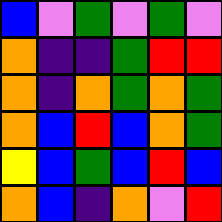[["blue", "violet", "green", "violet", "green", "violet"], ["orange", "indigo", "indigo", "green", "red", "red"], ["orange", "indigo", "orange", "green", "orange", "green"], ["orange", "blue", "red", "blue", "orange", "green"], ["yellow", "blue", "green", "blue", "red", "blue"], ["orange", "blue", "indigo", "orange", "violet", "red"]]